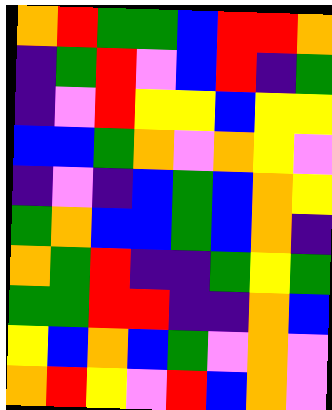[["orange", "red", "green", "green", "blue", "red", "red", "orange"], ["indigo", "green", "red", "violet", "blue", "red", "indigo", "green"], ["indigo", "violet", "red", "yellow", "yellow", "blue", "yellow", "yellow"], ["blue", "blue", "green", "orange", "violet", "orange", "yellow", "violet"], ["indigo", "violet", "indigo", "blue", "green", "blue", "orange", "yellow"], ["green", "orange", "blue", "blue", "green", "blue", "orange", "indigo"], ["orange", "green", "red", "indigo", "indigo", "green", "yellow", "green"], ["green", "green", "red", "red", "indigo", "indigo", "orange", "blue"], ["yellow", "blue", "orange", "blue", "green", "violet", "orange", "violet"], ["orange", "red", "yellow", "violet", "red", "blue", "orange", "violet"]]